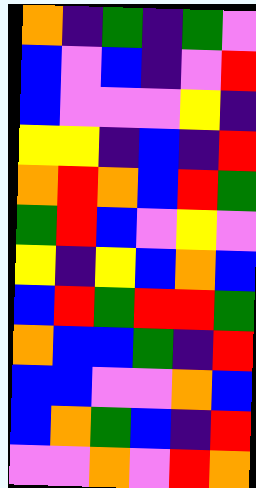[["orange", "indigo", "green", "indigo", "green", "violet"], ["blue", "violet", "blue", "indigo", "violet", "red"], ["blue", "violet", "violet", "violet", "yellow", "indigo"], ["yellow", "yellow", "indigo", "blue", "indigo", "red"], ["orange", "red", "orange", "blue", "red", "green"], ["green", "red", "blue", "violet", "yellow", "violet"], ["yellow", "indigo", "yellow", "blue", "orange", "blue"], ["blue", "red", "green", "red", "red", "green"], ["orange", "blue", "blue", "green", "indigo", "red"], ["blue", "blue", "violet", "violet", "orange", "blue"], ["blue", "orange", "green", "blue", "indigo", "red"], ["violet", "violet", "orange", "violet", "red", "orange"]]